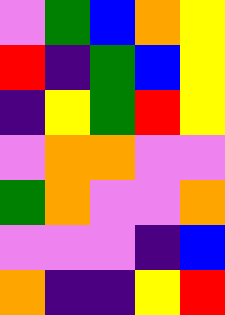[["violet", "green", "blue", "orange", "yellow"], ["red", "indigo", "green", "blue", "yellow"], ["indigo", "yellow", "green", "red", "yellow"], ["violet", "orange", "orange", "violet", "violet"], ["green", "orange", "violet", "violet", "orange"], ["violet", "violet", "violet", "indigo", "blue"], ["orange", "indigo", "indigo", "yellow", "red"]]